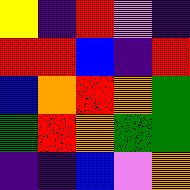[["yellow", "indigo", "red", "violet", "indigo"], ["red", "red", "blue", "indigo", "red"], ["blue", "orange", "red", "orange", "green"], ["green", "red", "orange", "green", "green"], ["indigo", "indigo", "blue", "violet", "orange"]]